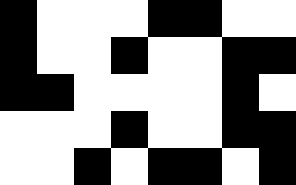[["black", "white", "white", "white", "black", "black", "white", "white"], ["black", "white", "white", "black", "white", "white", "black", "black"], ["black", "black", "white", "white", "white", "white", "black", "white"], ["white", "white", "white", "black", "white", "white", "black", "black"], ["white", "white", "black", "white", "black", "black", "white", "black"]]